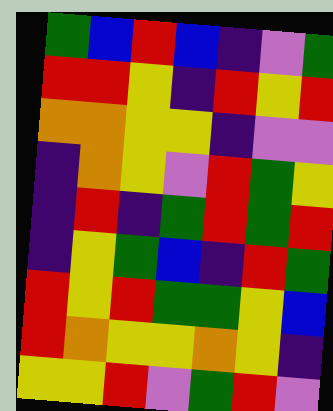[["green", "blue", "red", "blue", "indigo", "violet", "green"], ["red", "red", "yellow", "indigo", "red", "yellow", "red"], ["orange", "orange", "yellow", "yellow", "indigo", "violet", "violet"], ["indigo", "orange", "yellow", "violet", "red", "green", "yellow"], ["indigo", "red", "indigo", "green", "red", "green", "red"], ["indigo", "yellow", "green", "blue", "indigo", "red", "green"], ["red", "yellow", "red", "green", "green", "yellow", "blue"], ["red", "orange", "yellow", "yellow", "orange", "yellow", "indigo"], ["yellow", "yellow", "red", "violet", "green", "red", "violet"]]